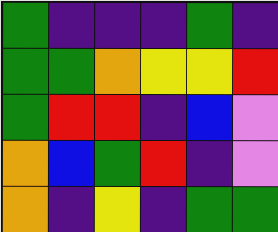[["green", "indigo", "indigo", "indigo", "green", "indigo"], ["green", "green", "orange", "yellow", "yellow", "red"], ["green", "red", "red", "indigo", "blue", "violet"], ["orange", "blue", "green", "red", "indigo", "violet"], ["orange", "indigo", "yellow", "indigo", "green", "green"]]